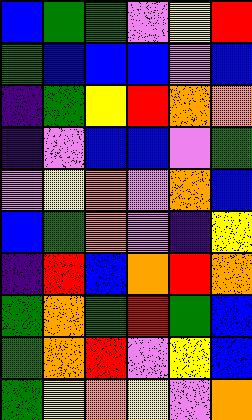[["blue", "green", "green", "violet", "yellow", "red"], ["green", "blue", "blue", "blue", "violet", "blue"], ["indigo", "green", "yellow", "red", "orange", "orange"], ["indigo", "violet", "blue", "blue", "violet", "green"], ["violet", "yellow", "orange", "violet", "orange", "blue"], ["blue", "green", "orange", "violet", "indigo", "yellow"], ["indigo", "red", "blue", "orange", "red", "orange"], ["green", "orange", "green", "red", "green", "blue"], ["green", "orange", "red", "violet", "yellow", "blue"], ["green", "yellow", "orange", "yellow", "violet", "orange"]]